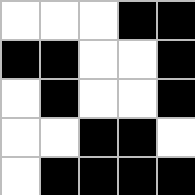[["white", "white", "white", "black", "black"], ["black", "black", "white", "white", "black"], ["white", "black", "white", "white", "black"], ["white", "white", "black", "black", "white"], ["white", "black", "black", "black", "black"]]